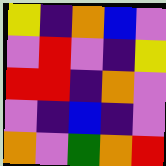[["yellow", "indigo", "orange", "blue", "violet"], ["violet", "red", "violet", "indigo", "yellow"], ["red", "red", "indigo", "orange", "violet"], ["violet", "indigo", "blue", "indigo", "violet"], ["orange", "violet", "green", "orange", "red"]]